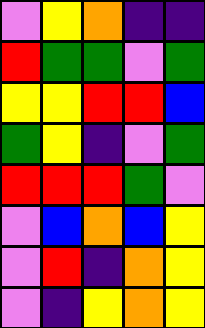[["violet", "yellow", "orange", "indigo", "indigo"], ["red", "green", "green", "violet", "green"], ["yellow", "yellow", "red", "red", "blue"], ["green", "yellow", "indigo", "violet", "green"], ["red", "red", "red", "green", "violet"], ["violet", "blue", "orange", "blue", "yellow"], ["violet", "red", "indigo", "orange", "yellow"], ["violet", "indigo", "yellow", "orange", "yellow"]]